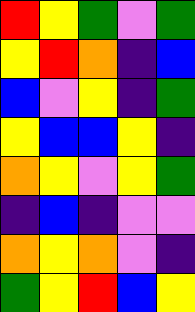[["red", "yellow", "green", "violet", "green"], ["yellow", "red", "orange", "indigo", "blue"], ["blue", "violet", "yellow", "indigo", "green"], ["yellow", "blue", "blue", "yellow", "indigo"], ["orange", "yellow", "violet", "yellow", "green"], ["indigo", "blue", "indigo", "violet", "violet"], ["orange", "yellow", "orange", "violet", "indigo"], ["green", "yellow", "red", "blue", "yellow"]]